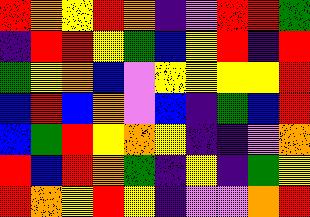[["red", "orange", "yellow", "red", "orange", "indigo", "violet", "red", "red", "green"], ["indigo", "red", "red", "yellow", "green", "blue", "yellow", "red", "indigo", "red"], ["green", "yellow", "orange", "blue", "violet", "yellow", "yellow", "yellow", "yellow", "red"], ["blue", "red", "blue", "orange", "violet", "blue", "indigo", "green", "blue", "red"], ["blue", "green", "red", "yellow", "orange", "yellow", "indigo", "indigo", "violet", "orange"], ["red", "blue", "red", "orange", "green", "indigo", "yellow", "indigo", "green", "yellow"], ["red", "orange", "yellow", "red", "yellow", "indigo", "violet", "violet", "orange", "red"]]